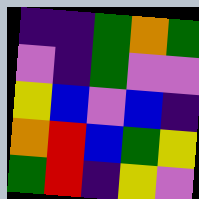[["indigo", "indigo", "green", "orange", "green"], ["violet", "indigo", "green", "violet", "violet"], ["yellow", "blue", "violet", "blue", "indigo"], ["orange", "red", "blue", "green", "yellow"], ["green", "red", "indigo", "yellow", "violet"]]